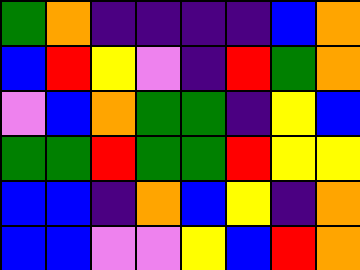[["green", "orange", "indigo", "indigo", "indigo", "indigo", "blue", "orange"], ["blue", "red", "yellow", "violet", "indigo", "red", "green", "orange"], ["violet", "blue", "orange", "green", "green", "indigo", "yellow", "blue"], ["green", "green", "red", "green", "green", "red", "yellow", "yellow"], ["blue", "blue", "indigo", "orange", "blue", "yellow", "indigo", "orange"], ["blue", "blue", "violet", "violet", "yellow", "blue", "red", "orange"]]